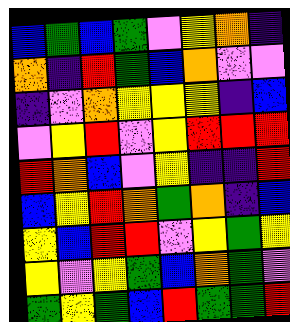[["blue", "green", "blue", "green", "violet", "yellow", "orange", "indigo"], ["orange", "indigo", "red", "green", "blue", "orange", "violet", "violet"], ["indigo", "violet", "orange", "yellow", "yellow", "yellow", "indigo", "blue"], ["violet", "yellow", "red", "violet", "yellow", "red", "red", "red"], ["red", "orange", "blue", "violet", "yellow", "indigo", "indigo", "red"], ["blue", "yellow", "red", "orange", "green", "orange", "indigo", "blue"], ["yellow", "blue", "red", "red", "violet", "yellow", "green", "yellow"], ["yellow", "violet", "yellow", "green", "blue", "orange", "green", "violet"], ["green", "yellow", "green", "blue", "red", "green", "green", "red"]]